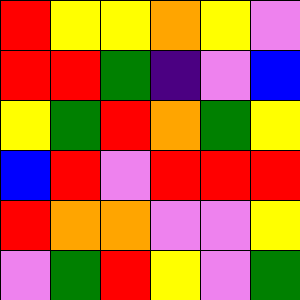[["red", "yellow", "yellow", "orange", "yellow", "violet"], ["red", "red", "green", "indigo", "violet", "blue"], ["yellow", "green", "red", "orange", "green", "yellow"], ["blue", "red", "violet", "red", "red", "red"], ["red", "orange", "orange", "violet", "violet", "yellow"], ["violet", "green", "red", "yellow", "violet", "green"]]